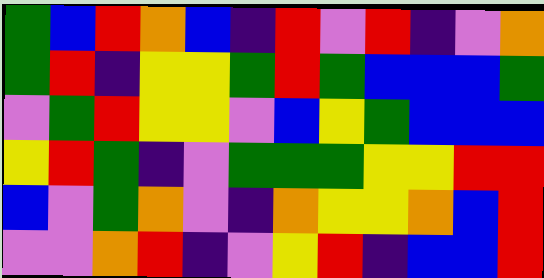[["green", "blue", "red", "orange", "blue", "indigo", "red", "violet", "red", "indigo", "violet", "orange"], ["green", "red", "indigo", "yellow", "yellow", "green", "red", "green", "blue", "blue", "blue", "green"], ["violet", "green", "red", "yellow", "yellow", "violet", "blue", "yellow", "green", "blue", "blue", "blue"], ["yellow", "red", "green", "indigo", "violet", "green", "green", "green", "yellow", "yellow", "red", "red"], ["blue", "violet", "green", "orange", "violet", "indigo", "orange", "yellow", "yellow", "orange", "blue", "red"], ["violet", "violet", "orange", "red", "indigo", "violet", "yellow", "red", "indigo", "blue", "blue", "red"]]